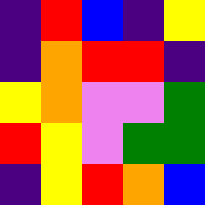[["indigo", "red", "blue", "indigo", "yellow"], ["indigo", "orange", "red", "red", "indigo"], ["yellow", "orange", "violet", "violet", "green"], ["red", "yellow", "violet", "green", "green"], ["indigo", "yellow", "red", "orange", "blue"]]